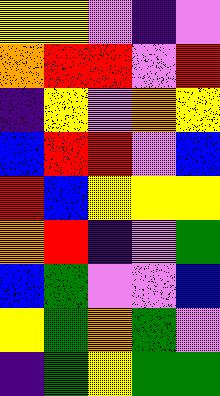[["yellow", "yellow", "violet", "indigo", "violet"], ["orange", "red", "red", "violet", "red"], ["indigo", "yellow", "violet", "orange", "yellow"], ["blue", "red", "red", "violet", "blue"], ["red", "blue", "yellow", "yellow", "yellow"], ["orange", "red", "indigo", "violet", "green"], ["blue", "green", "violet", "violet", "blue"], ["yellow", "green", "orange", "green", "violet"], ["indigo", "green", "yellow", "green", "green"]]